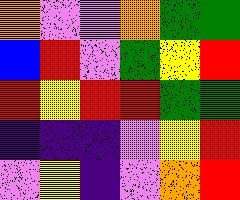[["orange", "violet", "violet", "orange", "green", "green"], ["blue", "red", "violet", "green", "yellow", "red"], ["red", "yellow", "red", "red", "green", "green"], ["indigo", "indigo", "indigo", "violet", "yellow", "red"], ["violet", "yellow", "indigo", "violet", "orange", "red"]]